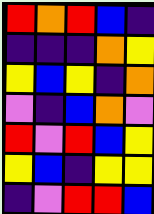[["red", "orange", "red", "blue", "indigo"], ["indigo", "indigo", "indigo", "orange", "yellow"], ["yellow", "blue", "yellow", "indigo", "orange"], ["violet", "indigo", "blue", "orange", "violet"], ["red", "violet", "red", "blue", "yellow"], ["yellow", "blue", "indigo", "yellow", "yellow"], ["indigo", "violet", "red", "red", "blue"]]